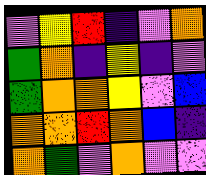[["violet", "yellow", "red", "indigo", "violet", "orange"], ["green", "orange", "indigo", "yellow", "indigo", "violet"], ["green", "orange", "orange", "yellow", "violet", "blue"], ["orange", "orange", "red", "orange", "blue", "indigo"], ["orange", "green", "violet", "orange", "violet", "violet"]]